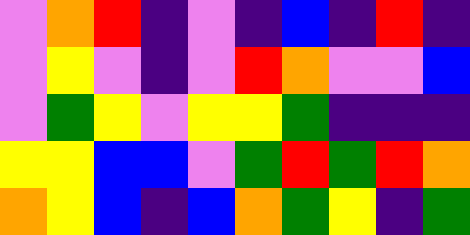[["violet", "orange", "red", "indigo", "violet", "indigo", "blue", "indigo", "red", "indigo"], ["violet", "yellow", "violet", "indigo", "violet", "red", "orange", "violet", "violet", "blue"], ["violet", "green", "yellow", "violet", "yellow", "yellow", "green", "indigo", "indigo", "indigo"], ["yellow", "yellow", "blue", "blue", "violet", "green", "red", "green", "red", "orange"], ["orange", "yellow", "blue", "indigo", "blue", "orange", "green", "yellow", "indigo", "green"]]